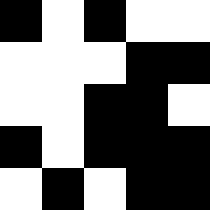[["black", "white", "black", "white", "white"], ["white", "white", "white", "black", "black"], ["white", "white", "black", "black", "white"], ["black", "white", "black", "black", "black"], ["white", "black", "white", "black", "black"]]